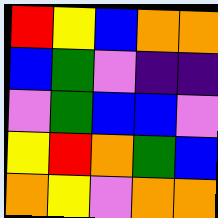[["red", "yellow", "blue", "orange", "orange"], ["blue", "green", "violet", "indigo", "indigo"], ["violet", "green", "blue", "blue", "violet"], ["yellow", "red", "orange", "green", "blue"], ["orange", "yellow", "violet", "orange", "orange"]]